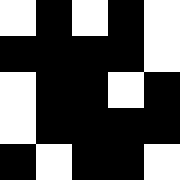[["white", "black", "white", "black", "white"], ["black", "black", "black", "black", "white"], ["white", "black", "black", "white", "black"], ["white", "black", "black", "black", "black"], ["black", "white", "black", "black", "white"]]